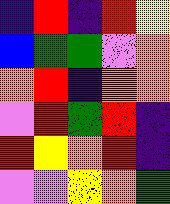[["indigo", "red", "indigo", "red", "yellow"], ["blue", "green", "green", "violet", "orange"], ["orange", "red", "indigo", "orange", "orange"], ["violet", "red", "green", "red", "indigo"], ["red", "yellow", "orange", "red", "indigo"], ["violet", "violet", "yellow", "orange", "green"]]